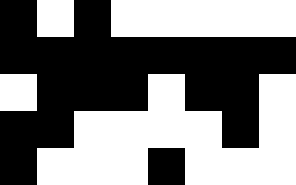[["black", "white", "black", "white", "white", "white", "white", "white"], ["black", "black", "black", "black", "black", "black", "black", "black"], ["white", "black", "black", "black", "white", "black", "black", "white"], ["black", "black", "white", "white", "white", "white", "black", "white"], ["black", "white", "white", "white", "black", "white", "white", "white"]]